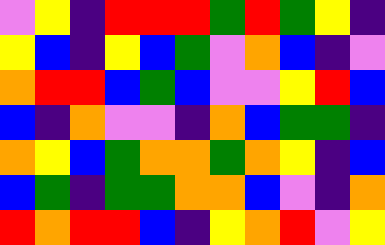[["violet", "yellow", "indigo", "red", "red", "red", "green", "red", "green", "yellow", "indigo"], ["yellow", "blue", "indigo", "yellow", "blue", "green", "violet", "orange", "blue", "indigo", "violet"], ["orange", "red", "red", "blue", "green", "blue", "violet", "violet", "yellow", "red", "blue"], ["blue", "indigo", "orange", "violet", "violet", "indigo", "orange", "blue", "green", "green", "indigo"], ["orange", "yellow", "blue", "green", "orange", "orange", "green", "orange", "yellow", "indigo", "blue"], ["blue", "green", "indigo", "green", "green", "orange", "orange", "blue", "violet", "indigo", "orange"], ["red", "orange", "red", "red", "blue", "indigo", "yellow", "orange", "red", "violet", "yellow"]]